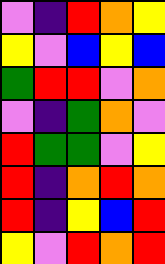[["violet", "indigo", "red", "orange", "yellow"], ["yellow", "violet", "blue", "yellow", "blue"], ["green", "red", "red", "violet", "orange"], ["violet", "indigo", "green", "orange", "violet"], ["red", "green", "green", "violet", "yellow"], ["red", "indigo", "orange", "red", "orange"], ["red", "indigo", "yellow", "blue", "red"], ["yellow", "violet", "red", "orange", "red"]]